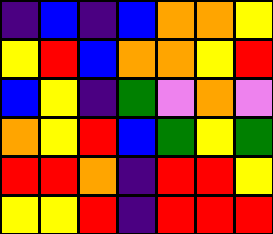[["indigo", "blue", "indigo", "blue", "orange", "orange", "yellow"], ["yellow", "red", "blue", "orange", "orange", "yellow", "red"], ["blue", "yellow", "indigo", "green", "violet", "orange", "violet"], ["orange", "yellow", "red", "blue", "green", "yellow", "green"], ["red", "red", "orange", "indigo", "red", "red", "yellow"], ["yellow", "yellow", "red", "indigo", "red", "red", "red"]]